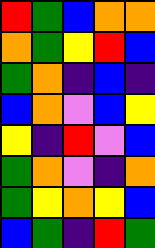[["red", "green", "blue", "orange", "orange"], ["orange", "green", "yellow", "red", "blue"], ["green", "orange", "indigo", "blue", "indigo"], ["blue", "orange", "violet", "blue", "yellow"], ["yellow", "indigo", "red", "violet", "blue"], ["green", "orange", "violet", "indigo", "orange"], ["green", "yellow", "orange", "yellow", "blue"], ["blue", "green", "indigo", "red", "green"]]